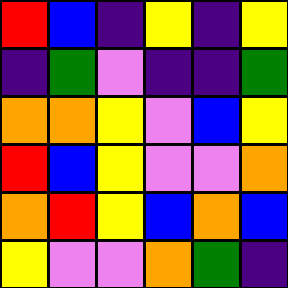[["red", "blue", "indigo", "yellow", "indigo", "yellow"], ["indigo", "green", "violet", "indigo", "indigo", "green"], ["orange", "orange", "yellow", "violet", "blue", "yellow"], ["red", "blue", "yellow", "violet", "violet", "orange"], ["orange", "red", "yellow", "blue", "orange", "blue"], ["yellow", "violet", "violet", "orange", "green", "indigo"]]